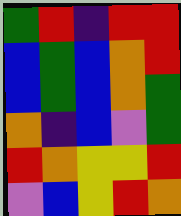[["green", "red", "indigo", "red", "red"], ["blue", "green", "blue", "orange", "red"], ["blue", "green", "blue", "orange", "green"], ["orange", "indigo", "blue", "violet", "green"], ["red", "orange", "yellow", "yellow", "red"], ["violet", "blue", "yellow", "red", "orange"]]